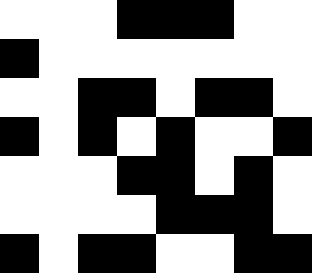[["white", "white", "white", "black", "black", "black", "white", "white"], ["black", "white", "white", "white", "white", "white", "white", "white"], ["white", "white", "black", "black", "white", "black", "black", "white"], ["black", "white", "black", "white", "black", "white", "white", "black"], ["white", "white", "white", "black", "black", "white", "black", "white"], ["white", "white", "white", "white", "black", "black", "black", "white"], ["black", "white", "black", "black", "white", "white", "black", "black"]]